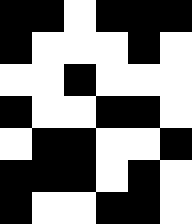[["black", "black", "white", "black", "black", "black"], ["black", "white", "white", "white", "black", "white"], ["white", "white", "black", "white", "white", "white"], ["black", "white", "white", "black", "black", "white"], ["white", "black", "black", "white", "white", "black"], ["black", "black", "black", "white", "black", "white"], ["black", "white", "white", "black", "black", "white"]]